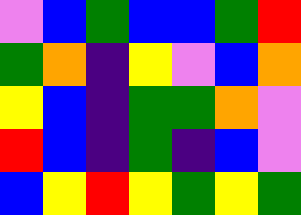[["violet", "blue", "green", "blue", "blue", "green", "red"], ["green", "orange", "indigo", "yellow", "violet", "blue", "orange"], ["yellow", "blue", "indigo", "green", "green", "orange", "violet"], ["red", "blue", "indigo", "green", "indigo", "blue", "violet"], ["blue", "yellow", "red", "yellow", "green", "yellow", "green"]]